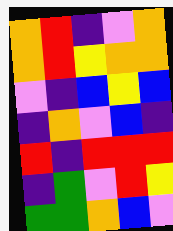[["orange", "red", "indigo", "violet", "orange"], ["orange", "red", "yellow", "orange", "orange"], ["violet", "indigo", "blue", "yellow", "blue"], ["indigo", "orange", "violet", "blue", "indigo"], ["red", "indigo", "red", "red", "red"], ["indigo", "green", "violet", "red", "yellow"], ["green", "green", "orange", "blue", "violet"]]